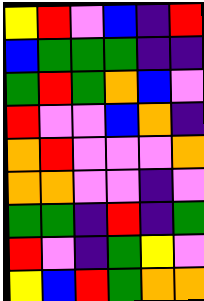[["yellow", "red", "violet", "blue", "indigo", "red"], ["blue", "green", "green", "green", "indigo", "indigo"], ["green", "red", "green", "orange", "blue", "violet"], ["red", "violet", "violet", "blue", "orange", "indigo"], ["orange", "red", "violet", "violet", "violet", "orange"], ["orange", "orange", "violet", "violet", "indigo", "violet"], ["green", "green", "indigo", "red", "indigo", "green"], ["red", "violet", "indigo", "green", "yellow", "violet"], ["yellow", "blue", "red", "green", "orange", "orange"]]